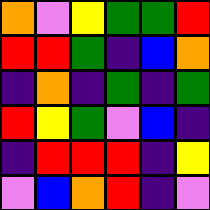[["orange", "violet", "yellow", "green", "green", "red"], ["red", "red", "green", "indigo", "blue", "orange"], ["indigo", "orange", "indigo", "green", "indigo", "green"], ["red", "yellow", "green", "violet", "blue", "indigo"], ["indigo", "red", "red", "red", "indigo", "yellow"], ["violet", "blue", "orange", "red", "indigo", "violet"]]